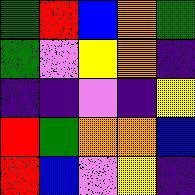[["green", "red", "blue", "orange", "green"], ["green", "violet", "yellow", "orange", "indigo"], ["indigo", "indigo", "violet", "indigo", "yellow"], ["red", "green", "orange", "orange", "blue"], ["red", "blue", "violet", "yellow", "indigo"]]